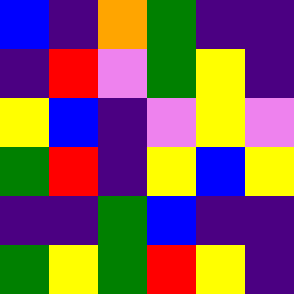[["blue", "indigo", "orange", "green", "indigo", "indigo"], ["indigo", "red", "violet", "green", "yellow", "indigo"], ["yellow", "blue", "indigo", "violet", "yellow", "violet"], ["green", "red", "indigo", "yellow", "blue", "yellow"], ["indigo", "indigo", "green", "blue", "indigo", "indigo"], ["green", "yellow", "green", "red", "yellow", "indigo"]]